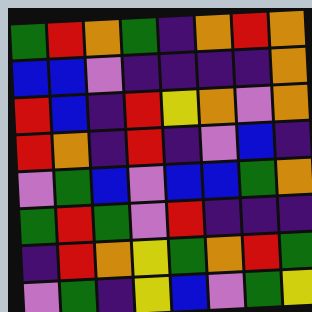[["green", "red", "orange", "green", "indigo", "orange", "red", "orange"], ["blue", "blue", "violet", "indigo", "indigo", "indigo", "indigo", "orange"], ["red", "blue", "indigo", "red", "yellow", "orange", "violet", "orange"], ["red", "orange", "indigo", "red", "indigo", "violet", "blue", "indigo"], ["violet", "green", "blue", "violet", "blue", "blue", "green", "orange"], ["green", "red", "green", "violet", "red", "indigo", "indigo", "indigo"], ["indigo", "red", "orange", "yellow", "green", "orange", "red", "green"], ["violet", "green", "indigo", "yellow", "blue", "violet", "green", "yellow"]]